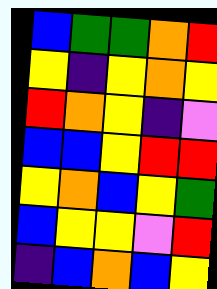[["blue", "green", "green", "orange", "red"], ["yellow", "indigo", "yellow", "orange", "yellow"], ["red", "orange", "yellow", "indigo", "violet"], ["blue", "blue", "yellow", "red", "red"], ["yellow", "orange", "blue", "yellow", "green"], ["blue", "yellow", "yellow", "violet", "red"], ["indigo", "blue", "orange", "blue", "yellow"]]